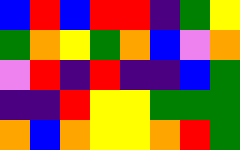[["blue", "red", "blue", "red", "red", "indigo", "green", "yellow"], ["green", "orange", "yellow", "green", "orange", "blue", "violet", "orange"], ["violet", "red", "indigo", "red", "indigo", "indigo", "blue", "green"], ["indigo", "indigo", "red", "yellow", "yellow", "green", "green", "green"], ["orange", "blue", "orange", "yellow", "yellow", "orange", "red", "green"]]